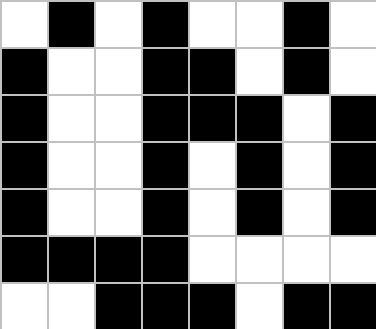[["white", "black", "white", "black", "white", "white", "black", "white"], ["black", "white", "white", "black", "black", "white", "black", "white"], ["black", "white", "white", "black", "black", "black", "white", "black"], ["black", "white", "white", "black", "white", "black", "white", "black"], ["black", "white", "white", "black", "white", "black", "white", "black"], ["black", "black", "black", "black", "white", "white", "white", "white"], ["white", "white", "black", "black", "black", "white", "black", "black"]]